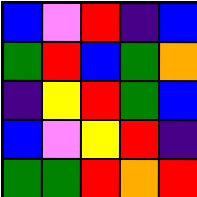[["blue", "violet", "red", "indigo", "blue"], ["green", "red", "blue", "green", "orange"], ["indigo", "yellow", "red", "green", "blue"], ["blue", "violet", "yellow", "red", "indigo"], ["green", "green", "red", "orange", "red"]]